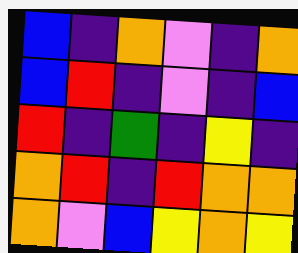[["blue", "indigo", "orange", "violet", "indigo", "orange"], ["blue", "red", "indigo", "violet", "indigo", "blue"], ["red", "indigo", "green", "indigo", "yellow", "indigo"], ["orange", "red", "indigo", "red", "orange", "orange"], ["orange", "violet", "blue", "yellow", "orange", "yellow"]]